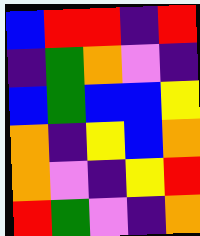[["blue", "red", "red", "indigo", "red"], ["indigo", "green", "orange", "violet", "indigo"], ["blue", "green", "blue", "blue", "yellow"], ["orange", "indigo", "yellow", "blue", "orange"], ["orange", "violet", "indigo", "yellow", "red"], ["red", "green", "violet", "indigo", "orange"]]